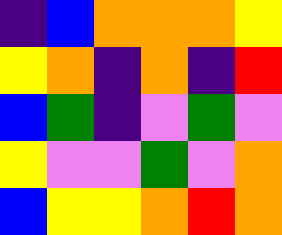[["indigo", "blue", "orange", "orange", "orange", "yellow"], ["yellow", "orange", "indigo", "orange", "indigo", "red"], ["blue", "green", "indigo", "violet", "green", "violet"], ["yellow", "violet", "violet", "green", "violet", "orange"], ["blue", "yellow", "yellow", "orange", "red", "orange"]]